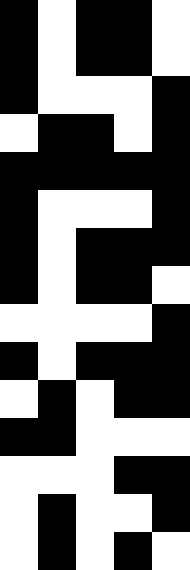[["black", "white", "black", "black", "white"], ["black", "white", "black", "black", "white"], ["black", "white", "white", "white", "black"], ["white", "black", "black", "white", "black"], ["black", "black", "black", "black", "black"], ["black", "white", "white", "white", "black"], ["black", "white", "black", "black", "black"], ["black", "white", "black", "black", "white"], ["white", "white", "white", "white", "black"], ["black", "white", "black", "black", "black"], ["white", "black", "white", "black", "black"], ["black", "black", "white", "white", "white"], ["white", "white", "white", "black", "black"], ["white", "black", "white", "white", "black"], ["white", "black", "white", "black", "white"]]